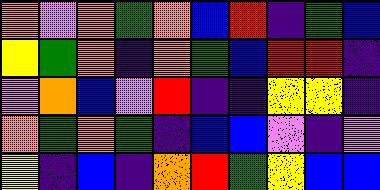[["orange", "violet", "orange", "green", "orange", "blue", "red", "indigo", "green", "blue"], ["yellow", "green", "orange", "indigo", "orange", "green", "blue", "red", "red", "indigo"], ["violet", "orange", "blue", "violet", "red", "indigo", "indigo", "yellow", "yellow", "indigo"], ["orange", "green", "orange", "green", "indigo", "blue", "blue", "violet", "indigo", "violet"], ["yellow", "indigo", "blue", "indigo", "orange", "red", "green", "yellow", "blue", "blue"]]